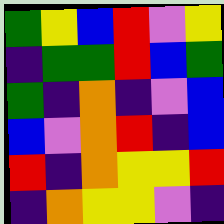[["green", "yellow", "blue", "red", "violet", "yellow"], ["indigo", "green", "green", "red", "blue", "green"], ["green", "indigo", "orange", "indigo", "violet", "blue"], ["blue", "violet", "orange", "red", "indigo", "blue"], ["red", "indigo", "orange", "yellow", "yellow", "red"], ["indigo", "orange", "yellow", "yellow", "violet", "indigo"]]